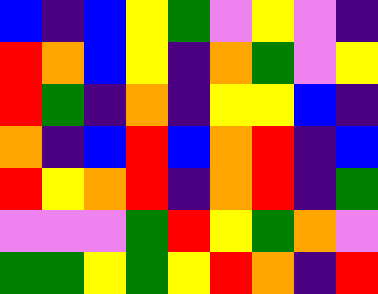[["blue", "indigo", "blue", "yellow", "green", "violet", "yellow", "violet", "indigo"], ["red", "orange", "blue", "yellow", "indigo", "orange", "green", "violet", "yellow"], ["red", "green", "indigo", "orange", "indigo", "yellow", "yellow", "blue", "indigo"], ["orange", "indigo", "blue", "red", "blue", "orange", "red", "indigo", "blue"], ["red", "yellow", "orange", "red", "indigo", "orange", "red", "indigo", "green"], ["violet", "violet", "violet", "green", "red", "yellow", "green", "orange", "violet"], ["green", "green", "yellow", "green", "yellow", "red", "orange", "indigo", "red"]]